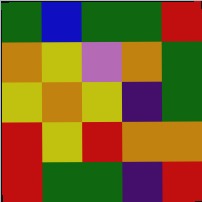[["green", "blue", "green", "green", "red"], ["orange", "yellow", "violet", "orange", "green"], ["yellow", "orange", "yellow", "indigo", "green"], ["red", "yellow", "red", "orange", "orange"], ["red", "green", "green", "indigo", "red"]]